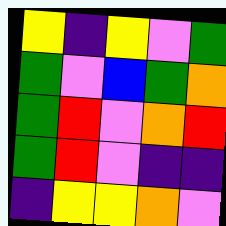[["yellow", "indigo", "yellow", "violet", "green"], ["green", "violet", "blue", "green", "orange"], ["green", "red", "violet", "orange", "red"], ["green", "red", "violet", "indigo", "indigo"], ["indigo", "yellow", "yellow", "orange", "violet"]]